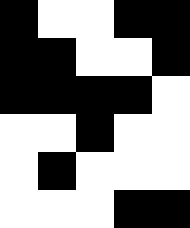[["black", "white", "white", "black", "black"], ["black", "black", "white", "white", "black"], ["black", "black", "black", "black", "white"], ["white", "white", "black", "white", "white"], ["white", "black", "white", "white", "white"], ["white", "white", "white", "black", "black"]]